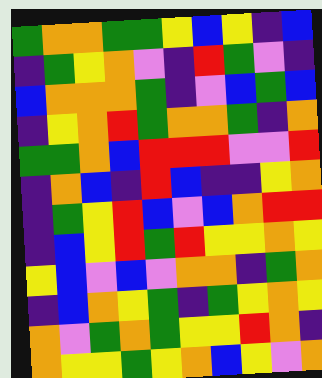[["green", "orange", "orange", "green", "green", "yellow", "blue", "yellow", "indigo", "blue"], ["indigo", "green", "yellow", "orange", "violet", "indigo", "red", "green", "violet", "indigo"], ["blue", "orange", "orange", "orange", "green", "indigo", "violet", "blue", "green", "blue"], ["indigo", "yellow", "orange", "red", "green", "orange", "orange", "green", "indigo", "orange"], ["green", "green", "orange", "blue", "red", "red", "red", "violet", "violet", "red"], ["indigo", "orange", "blue", "indigo", "red", "blue", "indigo", "indigo", "yellow", "orange"], ["indigo", "green", "yellow", "red", "blue", "violet", "blue", "orange", "red", "red"], ["indigo", "blue", "yellow", "red", "green", "red", "yellow", "yellow", "orange", "yellow"], ["yellow", "blue", "violet", "blue", "violet", "orange", "orange", "indigo", "green", "orange"], ["indigo", "blue", "orange", "yellow", "green", "indigo", "green", "yellow", "orange", "yellow"], ["orange", "violet", "green", "orange", "green", "yellow", "yellow", "red", "orange", "indigo"], ["orange", "yellow", "yellow", "green", "yellow", "orange", "blue", "yellow", "violet", "orange"]]